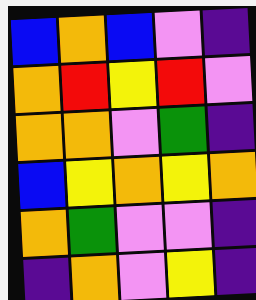[["blue", "orange", "blue", "violet", "indigo"], ["orange", "red", "yellow", "red", "violet"], ["orange", "orange", "violet", "green", "indigo"], ["blue", "yellow", "orange", "yellow", "orange"], ["orange", "green", "violet", "violet", "indigo"], ["indigo", "orange", "violet", "yellow", "indigo"]]